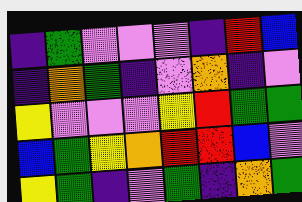[["indigo", "green", "violet", "violet", "violet", "indigo", "red", "blue"], ["indigo", "orange", "green", "indigo", "violet", "orange", "indigo", "violet"], ["yellow", "violet", "violet", "violet", "yellow", "red", "green", "green"], ["blue", "green", "yellow", "orange", "red", "red", "blue", "violet"], ["yellow", "green", "indigo", "violet", "green", "indigo", "orange", "green"]]